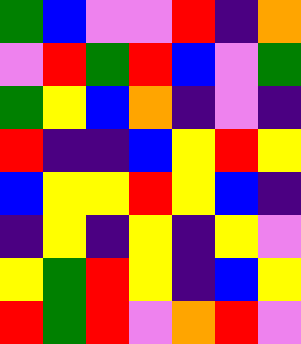[["green", "blue", "violet", "violet", "red", "indigo", "orange"], ["violet", "red", "green", "red", "blue", "violet", "green"], ["green", "yellow", "blue", "orange", "indigo", "violet", "indigo"], ["red", "indigo", "indigo", "blue", "yellow", "red", "yellow"], ["blue", "yellow", "yellow", "red", "yellow", "blue", "indigo"], ["indigo", "yellow", "indigo", "yellow", "indigo", "yellow", "violet"], ["yellow", "green", "red", "yellow", "indigo", "blue", "yellow"], ["red", "green", "red", "violet", "orange", "red", "violet"]]